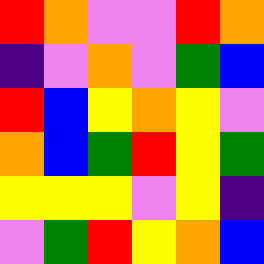[["red", "orange", "violet", "violet", "red", "orange"], ["indigo", "violet", "orange", "violet", "green", "blue"], ["red", "blue", "yellow", "orange", "yellow", "violet"], ["orange", "blue", "green", "red", "yellow", "green"], ["yellow", "yellow", "yellow", "violet", "yellow", "indigo"], ["violet", "green", "red", "yellow", "orange", "blue"]]